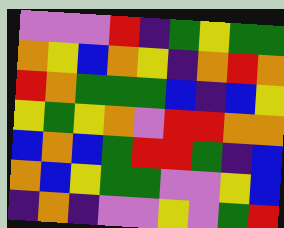[["violet", "violet", "violet", "red", "indigo", "green", "yellow", "green", "green"], ["orange", "yellow", "blue", "orange", "yellow", "indigo", "orange", "red", "orange"], ["red", "orange", "green", "green", "green", "blue", "indigo", "blue", "yellow"], ["yellow", "green", "yellow", "orange", "violet", "red", "red", "orange", "orange"], ["blue", "orange", "blue", "green", "red", "red", "green", "indigo", "blue"], ["orange", "blue", "yellow", "green", "green", "violet", "violet", "yellow", "blue"], ["indigo", "orange", "indigo", "violet", "violet", "yellow", "violet", "green", "red"]]